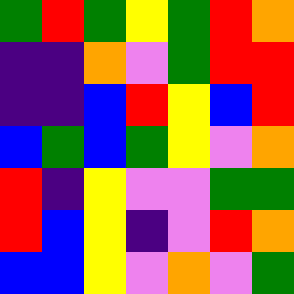[["green", "red", "green", "yellow", "green", "red", "orange"], ["indigo", "indigo", "orange", "violet", "green", "red", "red"], ["indigo", "indigo", "blue", "red", "yellow", "blue", "red"], ["blue", "green", "blue", "green", "yellow", "violet", "orange"], ["red", "indigo", "yellow", "violet", "violet", "green", "green"], ["red", "blue", "yellow", "indigo", "violet", "red", "orange"], ["blue", "blue", "yellow", "violet", "orange", "violet", "green"]]